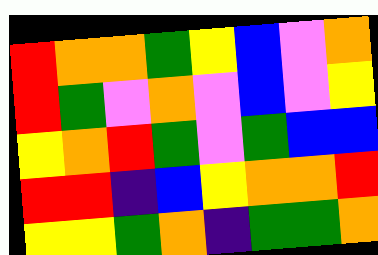[["red", "orange", "orange", "green", "yellow", "blue", "violet", "orange"], ["red", "green", "violet", "orange", "violet", "blue", "violet", "yellow"], ["yellow", "orange", "red", "green", "violet", "green", "blue", "blue"], ["red", "red", "indigo", "blue", "yellow", "orange", "orange", "red"], ["yellow", "yellow", "green", "orange", "indigo", "green", "green", "orange"]]